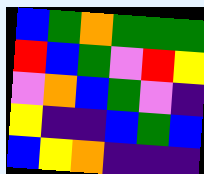[["blue", "green", "orange", "green", "green", "green"], ["red", "blue", "green", "violet", "red", "yellow"], ["violet", "orange", "blue", "green", "violet", "indigo"], ["yellow", "indigo", "indigo", "blue", "green", "blue"], ["blue", "yellow", "orange", "indigo", "indigo", "indigo"]]